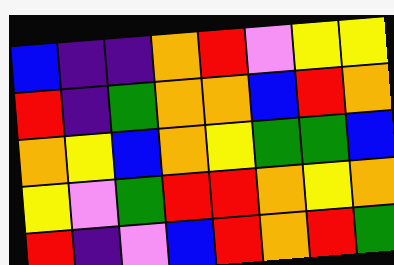[["blue", "indigo", "indigo", "orange", "red", "violet", "yellow", "yellow"], ["red", "indigo", "green", "orange", "orange", "blue", "red", "orange"], ["orange", "yellow", "blue", "orange", "yellow", "green", "green", "blue"], ["yellow", "violet", "green", "red", "red", "orange", "yellow", "orange"], ["red", "indigo", "violet", "blue", "red", "orange", "red", "green"]]